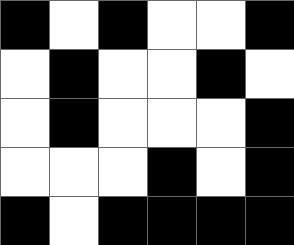[["black", "white", "black", "white", "white", "black"], ["white", "black", "white", "white", "black", "white"], ["white", "black", "white", "white", "white", "black"], ["white", "white", "white", "black", "white", "black"], ["black", "white", "black", "black", "black", "black"]]